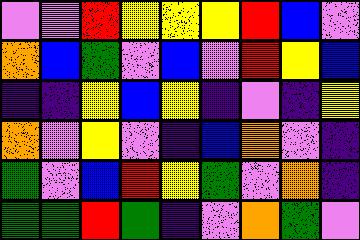[["violet", "violet", "red", "yellow", "yellow", "yellow", "red", "blue", "violet"], ["orange", "blue", "green", "violet", "blue", "violet", "red", "yellow", "blue"], ["indigo", "indigo", "yellow", "blue", "yellow", "indigo", "violet", "indigo", "yellow"], ["orange", "violet", "yellow", "violet", "indigo", "blue", "orange", "violet", "indigo"], ["green", "violet", "blue", "red", "yellow", "green", "violet", "orange", "indigo"], ["green", "green", "red", "green", "indigo", "violet", "orange", "green", "violet"]]